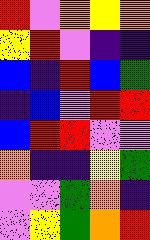[["red", "violet", "orange", "yellow", "orange"], ["yellow", "red", "violet", "indigo", "indigo"], ["blue", "indigo", "red", "blue", "green"], ["indigo", "blue", "violet", "red", "red"], ["blue", "red", "red", "violet", "violet"], ["orange", "indigo", "indigo", "yellow", "green"], ["violet", "violet", "green", "orange", "indigo"], ["violet", "yellow", "green", "orange", "red"]]